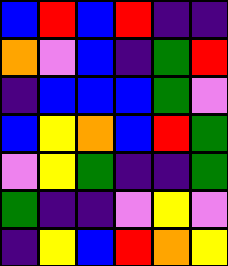[["blue", "red", "blue", "red", "indigo", "indigo"], ["orange", "violet", "blue", "indigo", "green", "red"], ["indigo", "blue", "blue", "blue", "green", "violet"], ["blue", "yellow", "orange", "blue", "red", "green"], ["violet", "yellow", "green", "indigo", "indigo", "green"], ["green", "indigo", "indigo", "violet", "yellow", "violet"], ["indigo", "yellow", "blue", "red", "orange", "yellow"]]